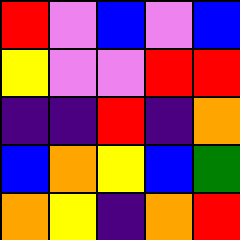[["red", "violet", "blue", "violet", "blue"], ["yellow", "violet", "violet", "red", "red"], ["indigo", "indigo", "red", "indigo", "orange"], ["blue", "orange", "yellow", "blue", "green"], ["orange", "yellow", "indigo", "orange", "red"]]